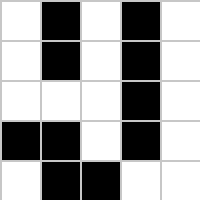[["white", "black", "white", "black", "white"], ["white", "black", "white", "black", "white"], ["white", "white", "white", "black", "white"], ["black", "black", "white", "black", "white"], ["white", "black", "black", "white", "white"]]